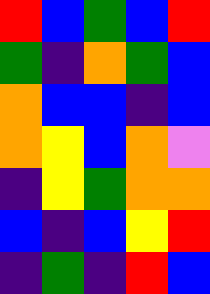[["red", "blue", "green", "blue", "red"], ["green", "indigo", "orange", "green", "blue"], ["orange", "blue", "blue", "indigo", "blue"], ["orange", "yellow", "blue", "orange", "violet"], ["indigo", "yellow", "green", "orange", "orange"], ["blue", "indigo", "blue", "yellow", "red"], ["indigo", "green", "indigo", "red", "blue"]]